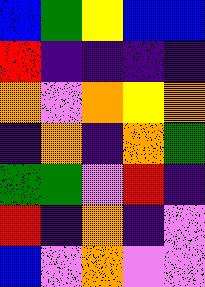[["blue", "green", "yellow", "blue", "blue"], ["red", "indigo", "indigo", "indigo", "indigo"], ["orange", "violet", "orange", "yellow", "orange"], ["indigo", "orange", "indigo", "orange", "green"], ["green", "green", "violet", "red", "indigo"], ["red", "indigo", "orange", "indigo", "violet"], ["blue", "violet", "orange", "violet", "violet"]]